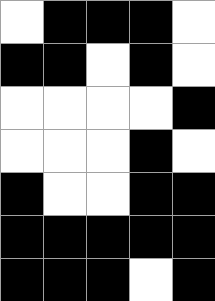[["white", "black", "black", "black", "white"], ["black", "black", "white", "black", "white"], ["white", "white", "white", "white", "black"], ["white", "white", "white", "black", "white"], ["black", "white", "white", "black", "black"], ["black", "black", "black", "black", "black"], ["black", "black", "black", "white", "black"]]